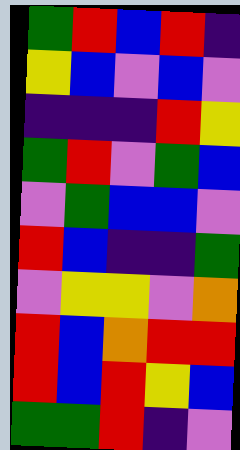[["green", "red", "blue", "red", "indigo"], ["yellow", "blue", "violet", "blue", "violet"], ["indigo", "indigo", "indigo", "red", "yellow"], ["green", "red", "violet", "green", "blue"], ["violet", "green", "blue", "blue", "violet"], ["red", "blue", "indigo", "indigo", "green"], ["violet", "yellow", "yellow", "violet", "orange"], ["red", "blue", "orange", "red", "red"], ["red", "blue", "red", "yellow", "blue"], ["green", "green", "red", "indigo", "violet"]]